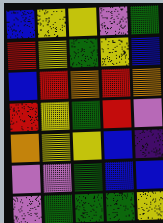[["blue", "yellow", "yellow", "violet", "green"], ["red", "yellow", "green", "yellow", "blue"], ["blue", "red", "orange", "red", "orange"], ["red", "yellow", "green", "red", "violet"], ["orange", "yellow", "yellow", "blue", "indigo"], ["violet", "violet", "green", "blue", "blue"], ["violet", "green", "green", "green", "yellow"]]